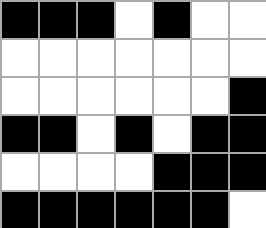[["black", "black", "black", "white", "black", "white", "white"], ["white", "white", "white", "white", "white", "white", "white"], ["white", "white", "white", "white", "white", "white", "black"], ["black", "black", "white", "black", "white", "black", "black"], ["white", "white", "white", "white", "black", "black", "black"], ["black", "black", "black", "black", "black", "black", "white"]]